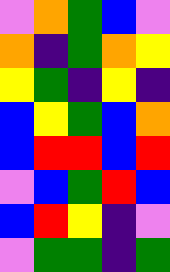[["violet", "orange", "green", "blue", "violet"], ["orange", "indigo", "green", "orange", "yellow"], ["yellow", "green", "indigo", "yellow", "indigo"], ["blue", "yellow", "green", "blue", "orange"], ["blue", "red", "red", "blue", "red"], ["violet", "blue", "green", "red", "blue"], ["blue", "red", "yellow", "indigo", "violet"], ["violet", "green", "green", "indigo", "green"]]